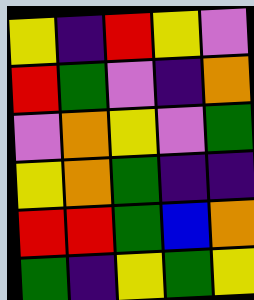[["yellow", "indigo", "red", "yellow", "violet"], ["red", "green", "violet", "indigo", "orange"], ["violet", "orange", "yellow", "violet", "green"], ["yellow", "orange", "green", "indigo", "indigo"], ["red", "red", "green", "blue", "orange"], ["green", "indigo", "yellow", "green", "yellow"]]